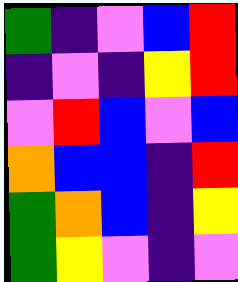[["green", "indigo", "violet", "blue", "red"], ["indigo", "violet", "indigo", "yellow", "red"], ["violet", "red", "blue", "violet", "blue"], ["orange", "blue", "blue", "indigo", "red"], ["green", "orange", "blue", "indigo", "yellow"], ["green", "yellow", "violet", "indigo", "violet"]]